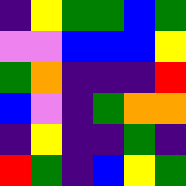[["indigo", "yellow", "green", "green", "blue", "green"], ["violet", "violet", "blue", "blue", "blue", "yellow"], ["green", "orange", "indigo", "indigo", "indigo", "red"], ["blue", "violet", "indigo", "green", "orange", "orange"], ["indigo", "yellow", "indigo", "indigo", "green", "indigo"], ["red", "green", "indigo", "blue", "yellow", "green"]]